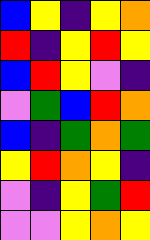[["blue", "yellow", "indigo", "yellow", "orange"], ["red", "indigo", "yellow", "red", "yellow"], ["blue", "red", "yellow", "violet", "indigo"], ["violet", "green", "blue", "red", "orange"], ["blue", "indigo", "green", "orange", "green"], ["yellow", "red", "orange", "yellow", "indigo"], ["violet", "indigo", "yellow", "green", "red"], ["violet", "violet", "yellow", "orange", "yellow"]]